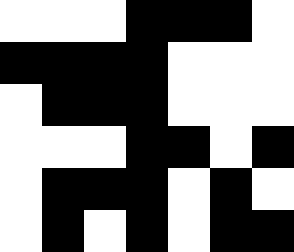[["white", "white", "white", "black", "black", "black", "white"], ["black", "black", "black", "black", "white", "white", "white"], ["white", "black", "black", "black", "white", "white", "white"], ["white", "white", "white", "black", "black", "white", "black"], ["white", "black", "black", "black", "white", "black", "white"], ["white", "black", "white", "black", "white", "black", "black"]]